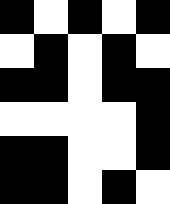[["black", "white", "black", "white", "black"], ["white", "black", "white", "black", "white"], ["black", "black", "white", "black", "black"], ["white", "white", "white", "white", "black"], ["black", "black", "white", "white", "black"], ["black", "black", "white", "black", "white"]]